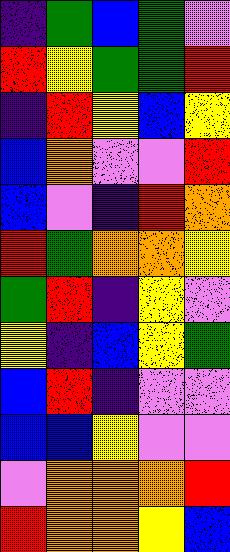[["indigo", "green", "blue", "green", "violet"], ["red", "yellow", "green", "green", "red"], ["indigo", "red", "yellow", "blue", "yellow"], ["blue", "orange", "violet", "violet", "red"], ["blue", "violet", "indigo", "red", "orange"], ["red", "green", "orange", "orange", "yellow"], ["green", "red", "indigo", "yellow", "violet"], ["yellow", "indigo", "blue", "yellow", "green"], ["blue", "red", "indigo", "violet", "violet"], ["blue", "blue", "yellow", "violet", "violet"], ["violet", "orange", "orange", "orange", "red"], ["red", "orange", "orange", "yellow", "blue"]]